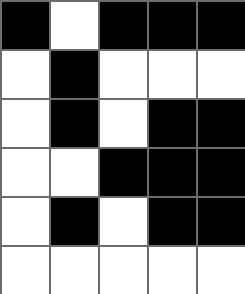[["black", "white", "black", "black", "black"], ["white", "black", "white", "white", "white"], ["white", "black", "white", "black", "black"], ["white", "white", "black", "black", "black"], ["white", "black", "white", "black", "black"], ["white", "white", "white", "white", "white"]]